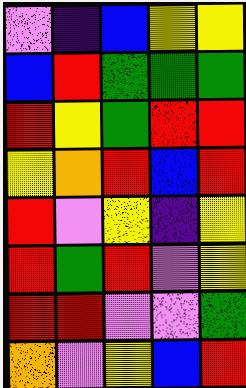[["violet", "indigo", "blue", "yellow", "yellow"], ["blue", "red", "green", "green", "green"], ["red", "yellow", "green", "red", "red"], ["yellow", "orange", "red", "blue", "red"], ["red", "violet", "yellow", "indigo", "yellow"], ["red", "green", "red", "violet", "yellow"], ["red", "red", "violet", "violet", "green"], ["orange", "violet", "yellow", "blue", "red"]]